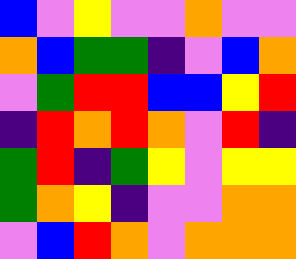[["blue", "violet", "yellow", "violet", "violet", "orange", "violet", "violet"], ["orange", "blue", "green", "green", "indigo", "violet", "blue", "orange"], ["violet", "green", "red", "red", "blue", "blue", "yellow", "red"], ["indigo", "red", "orange", "red", "orange", "violet", "red", "indigo"], ["green", "red", "indigo", "green", "yellow", "violet", "yellow", "yellow"], ["green", "orange", "yellow", "indigo", "violet", "violet", "orange", "orange"], ["violet", "blue", "red", "orange", "violet", "orange", "orange", "orange"]]